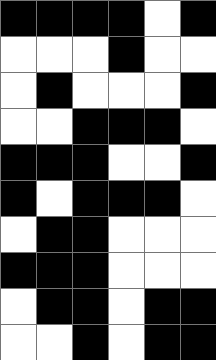[["black", "black", "black", "black", "white", "black"], ["white", "white", "white", "black", "white", "white"], ["white", "black", "white", "white", "white", "black"], ["white", "white", "black", "black", "black", "white"], ["black", "black", "black", "white", "white", "black"], ["black", "white", "black", "black", "black", "white"], ["white", "black", "black", "white", "white", "white"], ["black", "black", "black", "white", "white", "white"], ["white", "black", "black", "white", "black", "black"], ["white", "white", "black", "white", "black", "black"]]